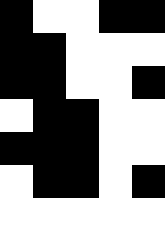[["black", "white", "white", "black", "black"], ["black", "black", "white", "white", "white"], ["black", "black", "white", "white", "black"], ["white", "black", "black", "white", "white"], ["black", "black", "black", "white", "white"], ["white", "black", "black", "white", "black"], ["white", "white", "white", "white", "white"]]